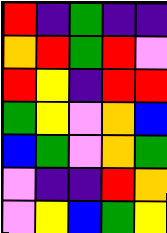[["red", "indigo", "green", "indigo", "indigo"], ["orange", "red", "green", "red", "violet"], ["red", "yellow", "indigo", "red", "red"], ["green", "yellow", "violet", "orange", "blue"], ["blue", "green", "violet", "orange", "green"], ["violet", "indigo", "indigo", "red", "orange"], ["violet", "yellow", "blue", "green", "yellow"]]